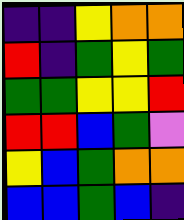[["indigo", "indigo", "yellow", "orange", "orange"], ["red", "indigo", "green", "yellow", "green"], ["green", "green", "yellow", "yellow", "red"], ["red", "red", "blue", "green", "violet"], ["yellow", "blue", "green", "orange", "orange"], ["blue", "blue", "green", "blue", "indigo"]]